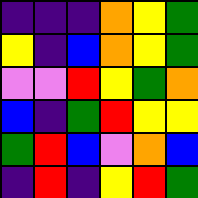[["indigo", "indigo", "indigo", "orange", "yellow", "green"], ["yellow", "indigo", "blue", "orange", "yellow", "green"], ["violet", "violet", "red", "yellow", "green", "orange"], ["blue", "indigo", "green", "red", "yellow", "yellow"], ["green", "red", "blue", "violet", "orange", "blue"], ["indigo", "red", "indigo", "yellow", "red", "green"]]